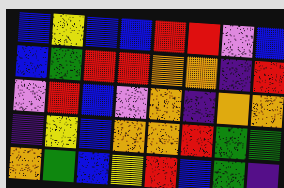[["blue", "yellow", "blue", "blue", "red", "red", "violet", "blue"], ["blue", "green", "red", "red", "orange", "orange", "indigo", "red"], ["violet", "red", "blue", "violet", "orange", "indigo", "orange", "orange"], ["indigo", "yellow", "blue", "orange", "orange", "red", "green", "green"], ["orange", "green", "blue", "yellow", "red", "blue", "green", "indigo"]]